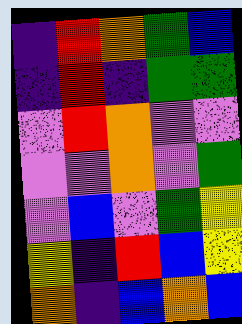[["indigo", "red", "orange", "green", "blue"], ["indigo", "red", "indigo", "green", "green"], ["violet", "red", "orange", "violet", "violet"], ["violet", "violet", "orange", "violet", "green"], ["violet", "blue", "violet", "green", "yellow"], ["yellow", "indigo", "red", "blue", "yellow"], ["orange", "indigo", "blue", "orange", "blue"]]